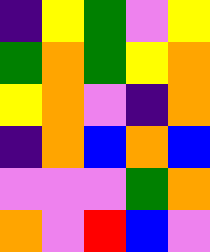[["indigo", "yellow", "green", "violet", "yellow"], ["green", "orange", "green", "yellow", "orange"], ["yellow", "orange", "violet", "indigo", "orange"], ["indigo", "orange", "blue", "orange", "blue"], ["violet", "violet", "violet", "green", "orange"], ["orange", "violet", "red", "blue", "violet"]]